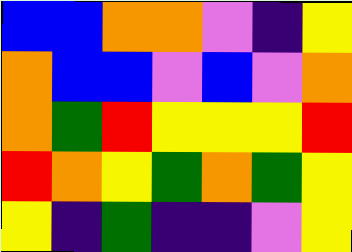[["blue", "blue", "orange", "orange", "violet", "indigo", "yellow"], ["orange", "blue", "blue", "violet", "blue", "violet", "orange"], ["orange", "green", "red", "yellow", "yellow", "yellow", "red"], ["red", "orange", "yellow", "green", "orange", "green", "yellow"], ["yellow", "indigo", "green", "indigo", "indigo", "violet", "yellow"]]